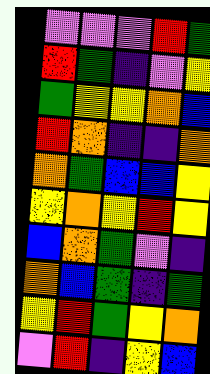[["violet", "violet", "violet", "red", "green"], ["red", "green", "indigo", "violet", "yellow"], ["green", "yellow", "yellow", "orange", "blue"], ["red", "orange", "indigo", "indigo", "orange"], ["orange", "green", "blue", "blue", "yellow"], ["yellow", "orange", "yellow", "red", "yellow"], ["blue", "orange", "green", "violet", "indigo"], ["orange", "blue", "green", "indigo", "green"], ["yellow", "red", "green", "yellow", "orange"], ["violet", "red", "indigo", "yellow", "blue"]]